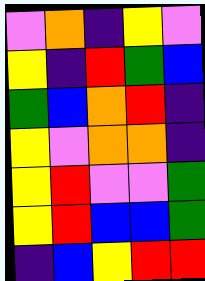[["violet", "orange", "indigo", "yellow", "violet"], ["yellow", "indigo", "red", "green", "blue"], ["green", "blue", "orange", "red", "indigo"], ["yellow", "violet", "orange", "orange", "indigo"], ["yellow", "red", "violet", "violet", "green"], ["yellow", "red", "blue", "blue", "green"], ["indigo", "blue", "yellow", "red", "red"]]